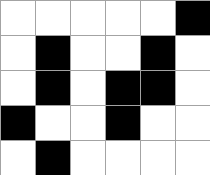[["white", "white", "white", "white", "white", "black"], ["white", "black", "white", "white", "black", "white"], ["white", "black", "white", "black", "black", "white"], ["black", "white", "white", "black", "white", "white"], ["white", "black", "white", "white", "white", "white"]]